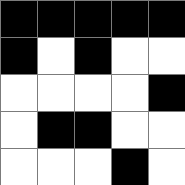[["black", "black", "black", "black", "black"], ["black", "white", "black", "white", "white"], ["white", "white", "white", "white", "black"], ["white", "black", "black", "white", "white"], ["white", "white", "white", "black", "white"]]